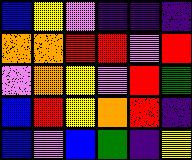[["blue", "yellow", "violet", "indigo", "indigo", "indigo"], ["orange", "orange", "red", "red", "violet", "red"], ["violet", "orange", "yellow", "violet", "red", "green"], ["blue", "red", "yellow", "orange", "red", "indigo"], ["blue", "violet", "blue", "green", "indigo", "yellow"]]